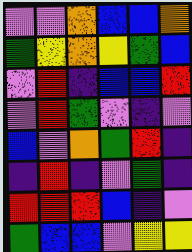[["violet", "violet", "orange", "blue", "blue", "orange"], ["green", "yellow", "orange", "yellow", "green", "blue"], ["violet", "red", "indigo", "blue", "blue", "red"], ["violet", "red", "green", "violet", "indigo", "violet"], ["blue", "violet", "orange", "green", "red", "indigo"], ["indigo", "red", "indigo", "violet", "green", "indigo"], ["red", "red", "red", "blue", "indigo", "violet"], ["green", "blue", "blue", "violet", "yellow", "yellow"]]